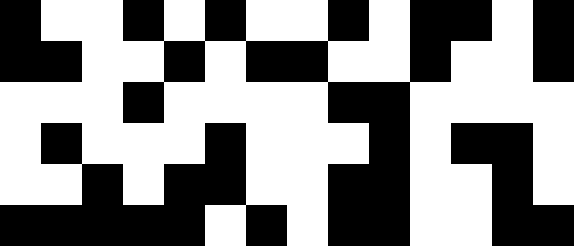[["black", "white", "white", "black", "white", "black", "white", "white", "black", "white", "black", "black", "white", "black"], ["black", "black", "white", "white", "black", "white", "black", "black", "white", "white", "black", "white", "white", "black"], ["white", "white", "white", "black", "white", "white", "white", "white", "black", "black", "white", "white", "white", "white"], ["white", "black", "white", "white", "white", "black", "white", "white", "white", "black", "white", "black", "black", "white"], ["white", "white", "black", "white", "black", "black", "white", "white", "black", "black", "white", "white", "black", "white"], ["black", "black", "black", "black", "black", "white", "black", "white", "black", "black", "white", "white", "black", "black"]]